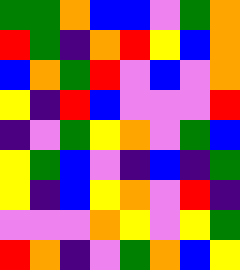[["green", "green", "orange", "blue", "blue", "violet", "green", "orange"], ["red", "green", "indigo", "orange", "red", "yellow", "blue", "orange"], ["blue", "orange", "green", "red", "violet", "blue", "violet", "orange"], ["yellow", "indigo", "red", "blue", "violet", "violet", "violet", "red"], ["indigo", "violet", "green", "yellow", "orange", "violet", "green", "blue"], ["yellow", "green", "blue", "violet", "indigo", "blue", "indigo", "green"], ["yellow", "indigo", "blue", "yellow", "orange", "violet", "red", "indigo"], ["violet", "violet", "violet", "orange", "yellow", "violet", "yellow", "green"], ["red", "orange", "indigo", "violet", "green", "orange", "blue", "yellow"]]